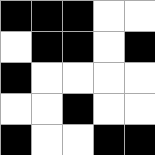[["black", "black", "black", "white", "white"], ["white", "black", "black", "white", "black"], ["black", "white", "white", "white", "white"], ["white", "white", "black", "white", "white"], ["black", "white", "white", "black", "black"]]